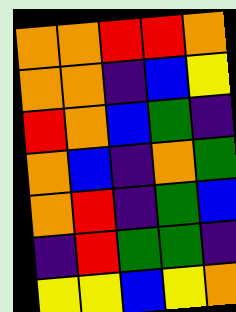[["orange", "orange", "red", "red", "orange"], ["orange", "orange", "indigo", "blue", "yellow"], ["red", "orange", "blue", "green", "indigo"], ["orange", "blue", "indigo", "orange", "green"], ["orange", "red", "indigo", "green", "blue"], ["indigo", "red", "green", "green", "indigo"], ["yellow", "yellow", "blue", "yellow", "orange"]]